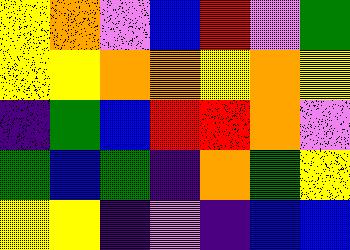[["yellow", "orange", "violet", "blue", "red", "violet", "green"], ["yellow", "yellow", "orange", "orange", "yellow", "orange", "yellow"], ["indigo", "green", "blue", "red", "red", "orange", "violet"], ["green", "blue", "green", "indigo", "orange", "green", "yellow"], ["yellow", "yellow", "indigo", "violet", "indigo", "blue", "blue"]]